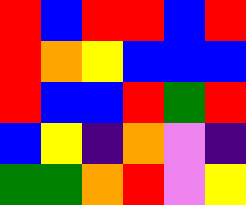[["red", "blue", "red", "red", "blue", "red"], ["red", "orange", "yellow", "blue", "blue", "blue"], ["red", "blue", "blue", "red", "green", "red"], ["blue", "yellow", "indigo", "orange", "violet", "indigo"], ["green", "green", "orange", "red", "violet", "yellow"]]